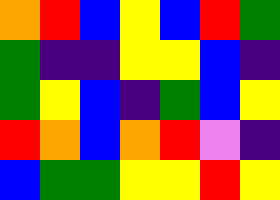[["orange", "red", "blue", "yellow", "blue", "red", "green"], ["green", "indigo", "indigo", "yellow", "yellow", "blue", "indigo"], ["green", "yellow", "blue", "indigo", "green", "blue", "yellow"], ["red", "orange", "blue", "orange", "red", "violet", "indigo"], ["blue", "green", "green", "yellow", "yellow", "red", "yellow"]]